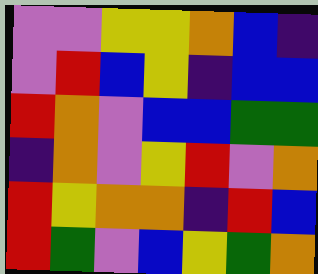[["violet", "violet", "yellow", "yellow", "orange", "blue", "indigo"], ["violet", "red", "blue", "yellow", "indigo", "blue", "blue"], ["red", "orange", "violet", "blue", "blue", "green", "green"], ["indigo", "orange", "violet", "yellow", "red", "violet", "orange"], ["red", "yellow", "orange", "orange", "indigo", "red", "blue"], ["red", "green", "violet", "blue", "yellow", "green", "orange"]]